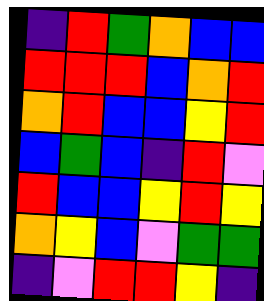[["indigo", "red", "green", "orange", "blue", "blue"], ["red", "red", "red", "blue", "orange", "red"], ["orange", "red", "blue", "blue", "yellow", "red"], ["blue", "green", "blue", "indigo", "red", "violet"], ["red", "blue", "blue", "yellow", "red", "yellow"], ["orange", "yellow", "blue", "violet", "green", "green"], ["indigo", "violet", "red", "red", "yellow", "indigo"]]